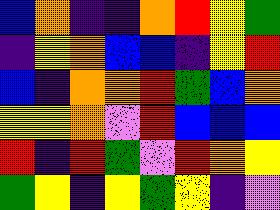[["blue", "orange", "indigo", "indigo", "orange", "red", "yellow", "green"], ["indigo", "yellow", "orange", "blue", "blue", "indigo", "yellow", "red"], ["blue", "indigo", "orange", "orange", "red", "green", "blue", "orange"], ["yellow", "yellow", "orange", "violet", "red", "blue", "blue", "blue"], ["red", "indigo", "red", "green", "violet", "red", "orange", "yellow"], ["green", "yellow", "indigo", "yellow", "green", "yellow", "indigo", "violet"]]